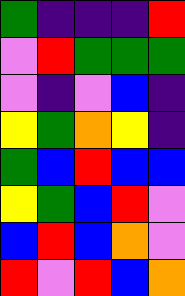[["green", "indigo", "indigo", "indigo", "red"], ["violet", "red", "green", "green", "green"], ["violet", "indigo", "violet", "blue", "indigo"], ["yellow", "green", "orange", "yellow", "indigo"], ["green", "blue", "red", "blue", "blue"], ["yellow", "green", "blue", "red", "violet"], ["blue", "red", "blue", "orange", "violet"], ["red", "violet", "red", "blue", "orange"]]